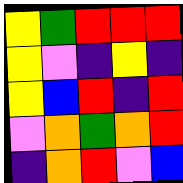[["yellow", "green", "red", "red", "red"], ["yellow", "violet", "indigo", "yellow", "indigo"], ["yellow", "blue", "red", "indigo", "red"], ["violet", "orange", "green", "orange", "red"], ["indigo", "orange", "red", "violet", "blue"]]